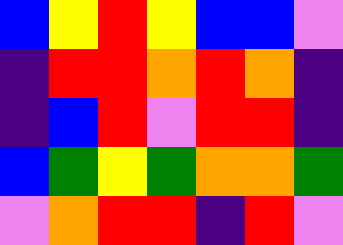[["blue", "yellow", "red", "yellow", "blue", "blue", "violet"], ["indigo", "red", "red", "orange", "red", "orange", "indigo"], ["indigo", "blue", "red", "violet", "red", "red", "indigo"], ["blue", "green", "yellow", "green", "orange", "orange", "green"], ["violet", "orange", "red", "red", "indigo", "red", "violet"]]